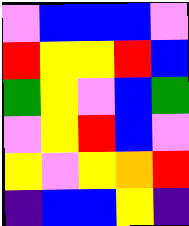[["violet", "blue", "blue", "blue", "violet"], ["red", "yellow", "yellow", "red", "blue"], ["green", "yellow", "violet", "blue", "green"], ["violet", "yellow", "red", "blue", "violet"], ["yellow", "violet", "yellow", "orange", "red"], ["indigo", "blue", "blue", "yellow", "indigo"]]